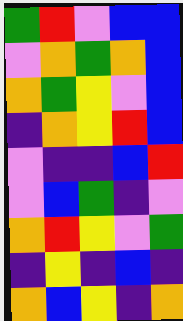[["green", "red", "violet", "blue", "blue"], ["violet", "orange", "green", "orange", "blue"], ["orange", "green", "yellow", "violet", "blue"], ["indigo", "orange", "yellow", "red", "blue"], ["violet", "indigo", "indigo", "blue", "red"], ["violet", "blue", "green", "indigo", "violet"], ["orange", "red", "yellow", "violet", "green"], ["indigo", "yellow", "indigo", "blue", "indigo"], ["orange", "blue", "yellow", "indigo", "orange"]]